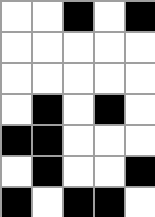[["white", "white", "black", "white", "black"], ["white", "white", "white", "white", "white"], ["white", "white", "white", "white", "white"], ["white", "black", "white", "black", "white"], ["black", "black", "white", "white", "white"], ["white", "black", "white", "white", "black"], ["black", "white", "black", "black", "white"]]